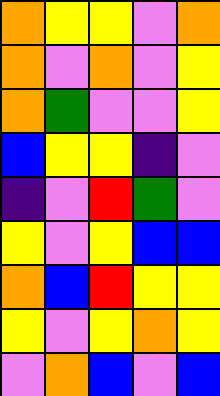[["orange", "yellow", "yellow", "violet", "orange"], ["orange", "violet", "orange", "violet", "yellow"], ["orange", "green", "violet", "violet", "yellow"], ["blue", "yellow", "yellow", "indigo", "violet"], ["indigo", "violet", "red", "green", "violet"], ["yellow", "violet", "yellow", "blue", "blue"], ["orange", "blue", "red", "yellow", "yellow"], ["yellow", "violet", "yellow", "orange", "yellow"], ["violet", "orange", "blue", "violet", "blue"]]